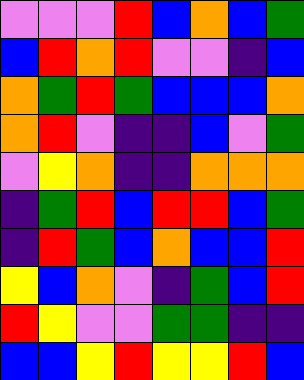[["violet", "violet", "violet", "red", "blue", "orange", "blue", "green"], ["blue", "red", "orange", "red", "violet", "violet", "indigo", "blue"], ["orange", "green", "red", "green", "blue", "blue", "blue", "orange"], ["orange", "red", "violet", "indigo", "indigo", "blue", "violet", "green"], ["violet", "yellow", "orange", "indigo", "indigo", "orange", "orange", "orange"], ["indigo", "green", "red", "blue", "red", "red", "blue", "green"], ["indigo", "red", "green", "blue", "orange", "blue", "blue", "red"], ["yellow", "blue", "orange", "violet", "indigo", "green", "blue", "red"], ["red", "yellow", "violet", "violet", "green", "green", "indigo", "indigo"], ["blue", "blue", "yellow", "red", "yellow", "yellow", "red", "blue"]]